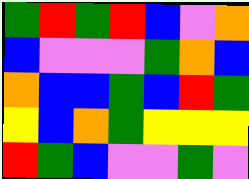[["green", "red", "green", "red", "blue", "violet", "orange"], ["blue", "violet", "violet", "violet", "green", "orange", "blue"], ["orange", "blue", "blue", "green", "blue", "red", "green"], ["yellow", "blue", "orange", "green", "yellow", "yellow", "yellow"], ["red", "green", "blue", "violet", "violet", "green", "violet"]]